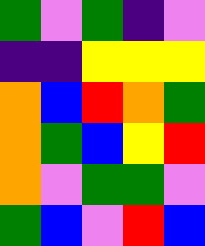[["green", "violet", "green", "indigo", "violet"], ["indigo", "indigo", "yellow", "yellow", "yellow"], ["orange", "blue", "red", "orange", "green"], ["orange", "green", "blue", "yellow", "red"], ["orange", "violet", "green", "green", "violet"], ["green", "blue", "violet", "red", "blue"]]